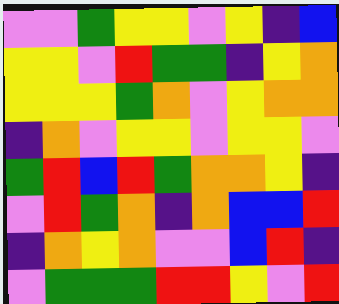[["violet", "violet", "green", "yellow", "yellow", "violet", "yellow", "indigo", "blue"], ["yellow", "yellow", "violet", "red", "green", "green", "indigo", "yellow", "orange"], ["yellow", "yellow", "yellow", "green", "orange", "violet", "yellow", "orange", "orange"], ["indigo", "orange", "violet", "yellow", "yellow", "violet", "yellow", "yellow", "violet"], ["green", "red", "blue", "red", "green", "orange", "orange", "yellow", "indigo"], ["violet", "red", "green", "orange", "indigo", "orange", "blue", "blue", "red"], ["indigo", "orange", "yellow", "orange", "violet", "violet", "blue", "red", "indigo"], ["violet", "green", "green", "green", "red", "red", "yellow", "violet", "red"]]